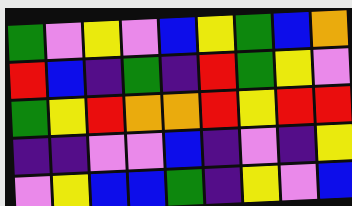[["green", "violet", "yellow", "violet", "blue", "yellow", "green", "blue", "orange"], ["red", "blue", "indigo", "green", "indigo", "red", "green", "yellow", "violet"], ["green", "yellow", "red", "orange", "orange", "red", "yellow", "red", "red"], ["indigo", "indigo", "violet", "violet", "blue", "indigo", "violet", "indigo", "yellow"], ["violet", "yellow", "blue", "blue", "green", "indigo", "yellow", "violet", "blue"]]